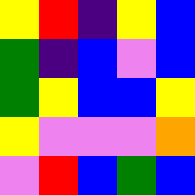[["yellow", "red", "indigo", "yellow", "blue"], ["green", "indigo", "blue", "violet", "blue"], ["green", "yellow", "blue", "blue", "yellow"], ["yellow", "violet", "violet", "violet", "orange"], ["violet", "red", "blue", "green", "blue"]]